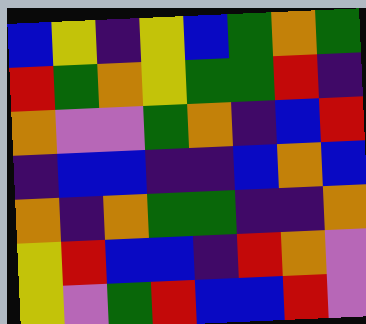[["blue", "yellow", "indigo", "yellow", "blue", "green", "orange", "green"], ["red", "green", "orange", "yellow", "green", "green", "red", "indigo"], ["orange", "violet", "violet", "green", "orange", "indigo", "blue", "red"], ["indigo", "blue", "blue", "indigo", "indigo", "blue", "orange", "blue"], ["orange", "indigo", "orange", "green", "green", "indigo", "indigo", "orange"], ["yellow", "red", "blue", "blue", "indigo", "red", "orange", "violet"], ["yellow", "violet", "green", "red", "blue", "blue", "red", "violet"]]